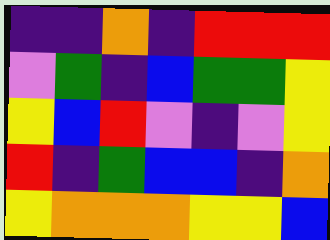[["indigo", "indigo", "orange", "indigo", "red", "red", "red"], ["violet", "green", "indigo", "blue", "green", "green", "yellow"], ["yellow", "blue", "red", "violet", "indigo", "violet", "yellow"], ["red", "indigo", "green", "blue", "blue", "indigo", "orange"], ["yellow", "orange", "orange", "orange", "yellow", "yellow", "blue"]]